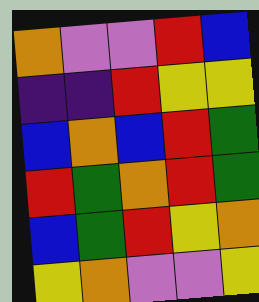[["orange", "violet", "violet", "red", "blue"], ["indigo", "indigo", "red", "yellow", "yellow"], ["blue", "orange", "blue", "red", "green"], ["red", "green", "orange", "red", "green"], ["blue", "green", "red", "yellow", "orange"], ["yellow", "orange", "violet", "violet", "yellow"]]